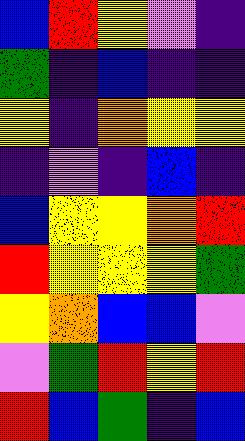[["blue", "red", "yellow", "violet", "indigo"], ["green", "indigo", "blue", "indigo", "indigo"], ["yellow", "indigo", "orange", "yellow", "yellow"], ["indigo", "violet", "indigo", "blue", "indigo"], ["blue", "yellow", "yellow", "orange", "red"], ["red", "yellow", "yellow", "yellow", "green"], ["yellow", "orange", "blue", "blue", "violet"], ["violet", "green", "red", "yellow", "red"], ["red", "blue", "green", "indigo", "blue"]]